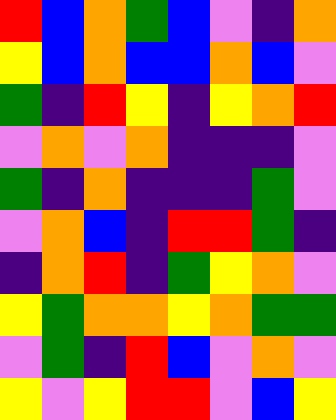[["red", "blue", "orange", "green", "blue", "violet", "indigo", "orange"], ["yellow", "blue", "orange", "blue", "blue", "orange", "blue", "violet"], ["green", "indigo", "red", "yellow", "indigo", "yellow", "orange", "red"], ["violet", "orange", "violet", "orange", "indigo", "indigo", "indigo", "violet"], ["green", "indigo", "orange", "indigo", "indigo", "indigo", "green", "violet"], ["violet", "orange", "blue", "indigo", "red", "red", "green", "indigo"], ["indigo", "orange", "red", "indigo", "green", "yellow", "orange", "violet"], ["yellow", "green", "orange", "orange", "yellow", "orange", "green", "green"], ["violet", "green", "indigo", "red", "blue", "violet", "orange", "violet"], ["yellow", "violet", "yellow", "red", "red", "violet", "blue", "yellow"]]